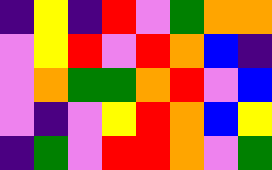[["indigo", "yellow", "indigo", "red", "violet", "green", "orange", "orange"], ["violet", "yellow", "red", "violet", "red", "orange", "blue", "indigo"], ["violet", "orange", "green", "green", "orange", "red", "violet", "blue"], ["violet", "indigo", "violet", "yellow", "red", "orange", "blue", "yellow"], ["indigo", "green", "violet", "red", "red", "orange", "violet", "green"]]